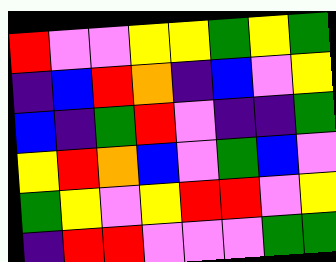[["red", "violet", "violet", "yellow", "yellow", "green", "yellow", "green"], ["indigo", "blue", "red", "orange", "indigo", "blue", "violet", "yellow"], ["blue", "indigo", "green", "red", "violet", "indigo", "indigo", "green"], ["yellow", "red", "orange", "blue", "violet", "green", "blue", "violet"], ["green", "yellow", "violet", "yellow", "red", "red", "violet", "yellow"], ["indigo", "red", "red", "violet", "violet", "violet", "green", "green"]]